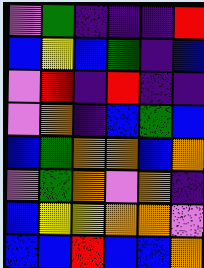[["violet", "green", "indigo", "indigo", "indigo", "red"], ["blue", "yellow", "blue", "green", "indigo", "blue"], ["violet", "red", "indigo", "red", "indigo", "indigo"], ["violet", "orange", "indigo", "blue", "green", "blue"], ["blue", "green", "orange", "orange", "blue", "orange"], ["violet", "green", "orange", "violet", "orange", "indigo"], ["blue", "yellow", "yellow", "orange", "orange", "violet"], ["blue", "blue", "red", "blue", "blue", "orange"]]